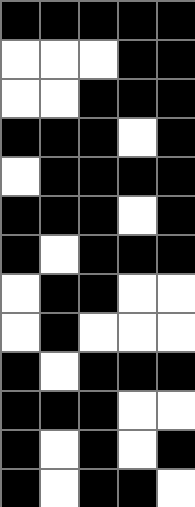[["black", "black", "black", "black", "black"], ["white", "white", "white", "black", "black"], ["white", "white", "black", "black", "black"], ["black", "black", "black", "white", "black"], ["white", "black", "black", "black", "black"], ["black", "black", "black", "white", "black"], ["black", "white", "black", "black", "black"], ["white", "black", "black", "white", "white"], ["white", "black", "white", "white", "white"], ["black", "white", "black", "black", "black"], ["black", "black", "black", "white", "white"], ["black", "white", "black", "white", "black"], ["black", "white", "black", "black", "white"]]